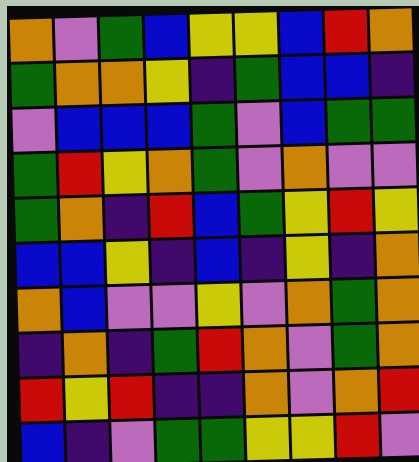[["orange", "violet", "green", "blue", "yellow", "yellow", "blue", "red", "orange"], ["green", "orange", "orange", "yellow", "indigo", "green", "blue", "blue", "indigo"], ["violet", "blue", "blue", "blue", "green", "violet", "blue", "green", "green"], ["green", "red", "yellow", "orange", "green", "violet", "orange", "violet", "violet"], ["green", "orange", "indigo", "red", "blue", "green", "yellow", "red", "yellow"], ["blue", "blue", "yellow", "indigo", "blue", "indigo", "yellow", "indigo", "orange"], ["orange", "blue", "violet", "violet", "yellow", "violet", "orange", "green", "orange"], ["indigo", "orange", "indigo", "green", "red", "orange", "violet", "green", "orange"], ["red", "yellow", "red", "indigo", "indigo", "orange", "violet", "orange", "red"], ["blue", "indigo", "violet", "green", "green", "yellow", "yellow", "red", "violet"]]